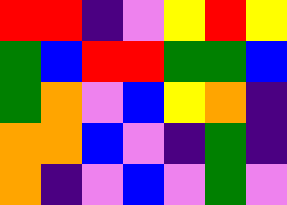[["red", "red", "indigo", "violet", "yellow", "red", "yellow"], ["green", "blue", "red", "red", "green", "green", "blue"], ["green", "orange", "violet", "blue", "yellow", "orange", "indigo"], ["orange", "orange", "blue", "violet", "indigo", "green", "indigo"], ["orange", "indigo", "violet", "blue", "violet", "green", "violet"]]